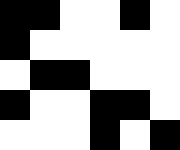[["black", "black", "white", "white", "black", "white"], ["black", "white", "white", "white", "white", "white"], ["white", "black", "black", "white", "white", "white"], ["black", "white", "white", "black", "black", "white"], ["white", "white", "white", "black", "white", "black"]]